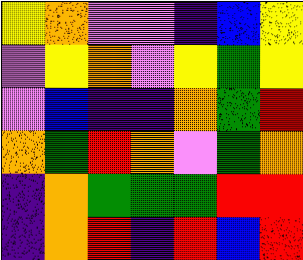[["yellow", "orange", "violet", "violet", "indigo", "blue", "yellow"], ["violet", "yellow", "orange", "violet", "yellow", "green", "yellow"], ["violet", "blue", "indigo", "indigo", "orange", "green", "red"], ["orange", "green", "red", "orange", "violet", "green", "orange"], ["indigo", "orange", "green", "green", "green", "red", "red"], ["indigo", "orange", "red", "indigo", "red", "blue", "red"]]